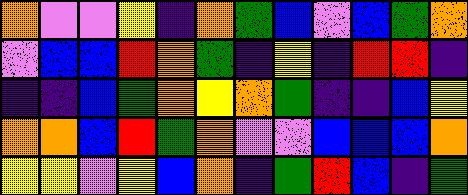[["orange", "violet", "violet", "yellow", "indigo", "orange", "green", "blue", "violet", "blue", "green", "orange"], ["violet", "blue", "blue", "red", "orange", "green", "indigo", "yellow", "indigo", "red", "red", "indigo"], ["indigo", "indigo", "blue", "green", "orange", "yellow", "orange", "green", "indigo", "indigo", "blue", "yellow"], ["orange", "orange", "blue", "red", "green", "orange", "violet", "violet", "blue", "blue", "blue", "orange"], ["yellow", "yellow", "violet", "yellow", "blue", "orange", "indigo", "green", "red", "blue", "indigo", "green"]]